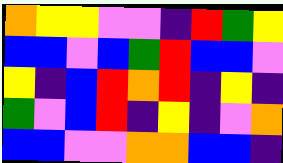[["orange", "yellow", "yellow", "violet", "violet", "indigo", "red", "green", "yellow"], ["blue", "blue", "violet", "blue", "green", "red", "blue", "blue", "violet"], ["yellow", "indigo", "blue", "red", "orange", "red", "indigo", "yellow", "indigo"], ["green", "violet", "blue", "red", "indigo", "yellow", "indigo", "violet", "orange"], ["blue", "blue", "violet", "violet", "orange", "orange", "blue", "blue", "indigo"]]